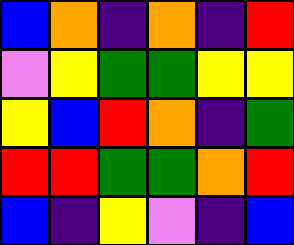[["blue", "orange", "indigo", "orange", "indigo", "red"], ["violet", "yellow", "green", "green", "yellow", "yellow"], ["yellow", "blue", "red", "orange", "indigo", "green"], ["red", "red", "green", "green", "orange", "red"], ["blue", "indigo", "yellow", "violet", "indigo", "blue"]]